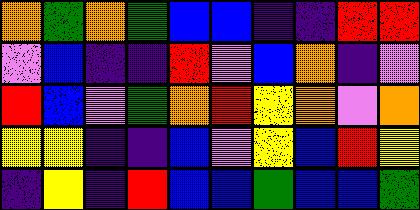[["orange", "green", "orange", "green", "blue", "blue", "indigo", "indigo", "red", "red"], ["violet", "blue", "indigo", "indigo", "red", "violet", "blue", "orange", "indigo", "violet"], ["red", "blue", "violet", "green", "orange", "red", "yellow", "orange", "violet", "orange"], ["yellow", "yellow", "indigo", "indigo", "blue", "violet", "yellow", "blue", "red", "yellow"], ["indigo", "yellow", "indigo", "red", "blue", "blue", "green", "blue", "blue", "green"]]